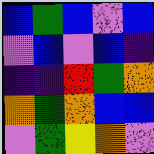[["blue", "green", "blue", "violet", "blue"], ["violet", "blue", "violet", "blue", "indigo"], ["indigo", "indigo", "red", "green", "orange"], ["orange", "green", "orange", "blue", "blue"], ["violet", "green", "yellow", "orange", "violet"]]